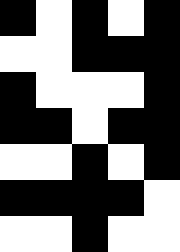[["black", "white", "black", "white", "black"], ["white", "white", "black", "black", "black"], ["black", "white", "white", "white", "black"], ["black", "black", "white", "black", "black"], ["white", "white", "black", "white", "black"], ["black", "black", "black", "black", "white"], ["white", "white", "black", "white", "white"]]